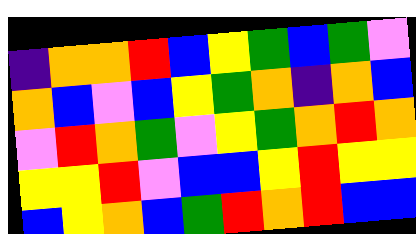[["indigo", "orange", "orange", "red", "blue", "yellow", "green", "blue", "green", "violet"], ["orange", "blue", "violet", "blue", "yellow", "green", "orange", "indigo", "orange", "blue"], ["violet", "red", "orange", "green", "violet", "yellow", "green", "orange", "red", "orange"], ["yellow", "yellow", "red", "violet", "blue", "blue", "yellow", "red", "yellow", "yellow"], ["blue", "yellow", "orange", "blue", "green", "red", "orange", "red", "blue", "blue"]]